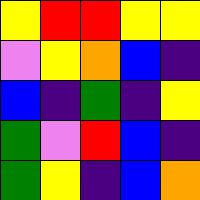[["yellow", "red", "red", "yellow", "yellow"], ["violet", "yellow", "orange", "blue", "indigo"], ["blue", "indigo", "green", "indigo", "yellow"], ["green", "violet", "red", "blue", "indigo"], ["green", "yellow", "indigo", "blue", "orange"]]